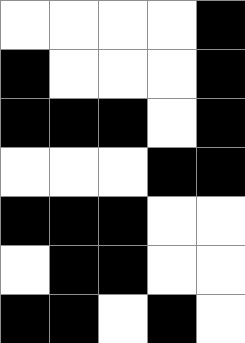[["white", "white", "white", "white", "black"], ["black", "white", "white", "white", "black"], ["black", "black", "black", "white", "black"], ["white", "white", "white", "black", "black"], ["black", "black", "black", "white", "white"], ["white", "black", "black", "white", "white"], ["black", "black", "white", "black", "white"]]